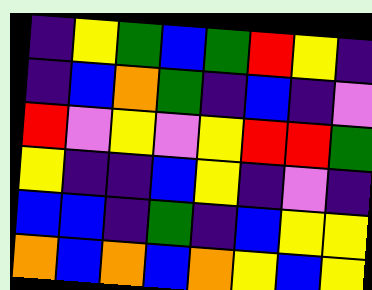[["indigo", "yellow", "green", "blue", "green", "red", "yellow", "indigo"], ["indigo", "blue", "orange", "green", "indigo", "blue", "indigo", "violet"], ["red", "violet", "yellow", "violet", "yellow", "red", "red", "green"], ["yellow", "indigo", "indigo", "blue", "yellow", "indigo", "violet", "indigo"], ["blue", "blue", "indigo", "green", "indigo", "blue", "yellow", "yellow"], ["orange", "blue", "orange", "blue", "orange", "yellow", "blue", "yellow"]]